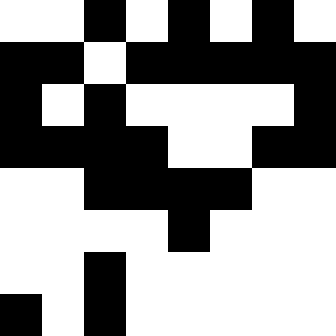[["white", "white", "black", "white", "black", "white", "black", "white"], ["black", "black", "white", "black", "black", "black", "black", "black"], ["black", "white", "black", "white", "white", "white", "white", "black"], ["black", "black", "black", "black", "white", "white", "black", "black"], ["white", "white", "black", "black", "black", "black", "white", "white"], ["white", "white", "white", "white", "black", "white", "white", "white"], ["white", "white", "black", "white", "white", "white", "white", "white"], ["black", "white", "black", "white", "white", "white", "white", "white"]]